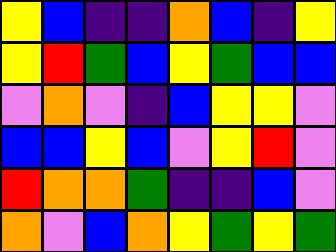[["yellow", "blue", "indigo", "indigo", "orange", "blue", "indigo", "yellow"], ["yellow", "red", "green", "blue", "yellow", "green", "blue", "blue"], ["violet", "orange", "violet", "indigo", "blue", "yellow", "yellow", "violet"], ["blue", "blue", "yellow", "blue", "violet", "yellow", "red", "violet"], ["red", "orange", "orange", "green", "indigo", "indigo", "blue", "violet"], ["orange", "violet", "blue", "orange", "yellow", "green", "yellow", "green"]]